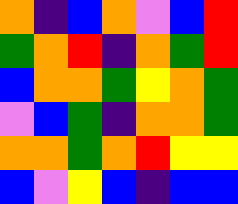[["orange", "indigo", "blue", "orange", "violet", "blue", "red"], ["green", "orange", "red", "indigo", "orange", "green", "red"], ["blue", "orange", "orange", "green", "yellow", "orange", "green"], ["violet", "blue", "green", "indigo", "orange", "orange", "green"], ["orange", "orange", "green", "orange", "red", "yellow", "yellow"], ["blue", "violet", "yellow", "blue", "indigo", "blue", "blue"]]